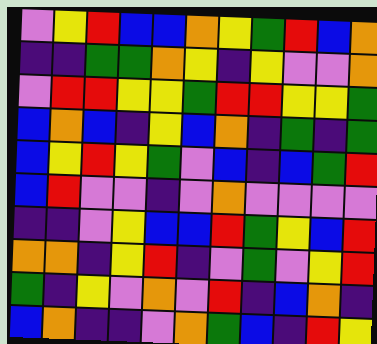[["violet", "yellow", "red", "blue", "blue", "orange", "yellow", "green", "red", "blue", "orange"], ["indigo", "indigo", "green", "green", "orange", "yellow", "indigo", "yellow", "violet", "violet", "orange"], ["violet", "red", "red", "yellow", "yellow", "green", "red", "red", "yellow", "yellow", "green"], ["blue", "orange", "blue", "indigo", "yellow", "blue", "orange", "indigo", "green", "indigo", "green"], ["blue", "yellow", "red", "yellow", "green", "violet", "blue", "indigo", "blue", "green", "red"], ["blue", "red", "violet", "violet", "indigo", "violet", "orange", "violet", "violet", "violet", "violet"], ["indigo", "indigo", "violet", "yellow", "blue", "blue", "red", "green", "yellow", "blue", "red"], ["orange", "orange", "indigo", "yellow", "red", "indigo", "violet", "green", "violet", "yellow", "red"], ["green", "indigo", "yellow", "violet", "orange", "violet", "red", "indigo", "blue", "orange", "indigo"], ["blue", "orange", "indigo", "indigo", "violet", "orange", "green", "blue", "indigo", "red", "yellow"]]